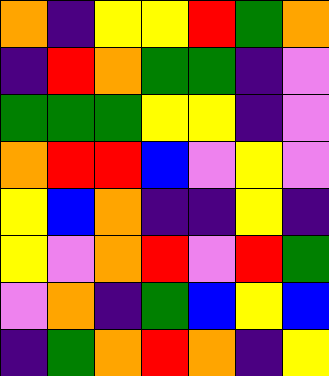[["orange", "indigo", "yellow", "yellow", "red", "green", "orange"], ["indigo", "red", "orange", "green", "green", "indigo", "violet"], ["green", "green", "green", "yellow", "yellow", "indigo", "violet"], ["orange", "red", "red", "blue", "violet", "yellow", "violet"], ["yellow", "blue", "orange", "indigo", "indigo", "yellow", "indigo"], ["yellow", "violet", "orange", "red", "violet", "red", "green"], ["violet", "orange", "indigo", "green", "blue", "yellow", "blue"], ["indigo", "green", "orange", "red", "orange", "indigo", "yellow"]]